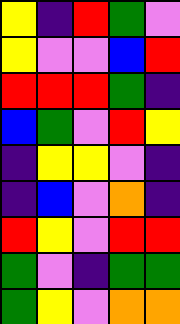[["yellow", "indigo", "red", "green", "violet"], ["yellow", "violet", "violet", "blue", "red"], ["red", "red", "red", "green", "indigo"], ["blue", "green", "violet", "red", "yellow"], ["indigo", "yellow", "yellow", "violet", "indigo"], ["indigo", "blue", "violet", "orange", "indigo"], ["red", "yellow", "violet", "red", "red"], ["green", "violet", "indigo", "green", "green"], ["green", "yellow", "violet", "orange", "orange"]]